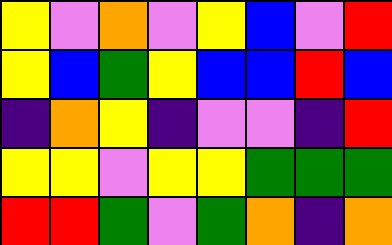[["yellow", "violet", "orange", "violet", "yellow", "blue", "violet", "red"], ["yellow", "blue", "green", "yellow", "blue", "blue", "red", "blue"], ["indigo", "orange", "yellow", "indigo", "violet", "violet", "indigo", "red"], ["yellow", "yellow", "violet", "yellow", "yellow", "green", "green", "green"], ["red", "red", "green", "violet", "green", "orange", "indigo", "orange"]]